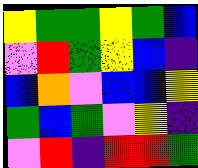[["yellow", "green", "green", "yellow", "green", "blue"], ["violet", "red", "green", "yellow", "blue", "indigo"], ["blue", "orange", "violet", "blue", "blue", "yellow"], ["green", "blue", "green", "violet", "yellow", "indigo"], ["violet", "red", "indigo", "red", "red", "green"]]